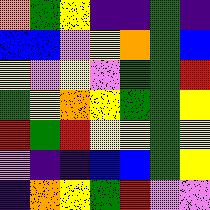[["orange", "green", "yellow", "indigo", "indigo", "green", "indigo"], ["blue", "blue", "violet", "yellow", "orange", "green", "blue"], ["yellow", "violet", "yellow", "violet", "green", "green", "red"], ["green", "yellow", "orange", "yellow", "green", "green", "yellow"], ["red", "green", "red", "yellow", "yellow", "green", "yellow"], ["violet", "indigo", "indigo", "blue", "blue", "green", "yellow"], ["indigo", "orange", "yellow", "green", "red", "violet", "violet"]]